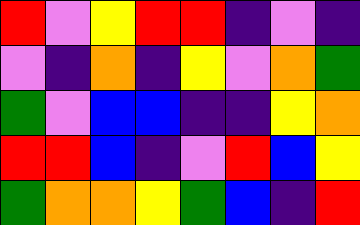[["red", "violet", "yellow", "red", "red", "indigo", "violet", "indigo"], ["violet", "indigo", "orange", "indigo", "yellow", "violet", "orange", "green"], ["green", "violet", "blue", "blue", "indigo", "indigo", "yellow", "orange"], ["red", "red", "blue", "indigo", "violet", "red", "blue", "yellow"], ["green", "orange", "orange", "yellow", "green", "blue", "indigo", "red"]]